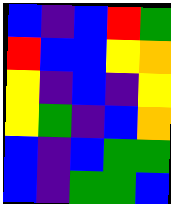[["blue", "indigo", "blue", "red", "green"], ["red", "blue", "blue", "yellow", "orange"], ["yellow", "indigo", "blue", "indigo", "yellow"], ["yellow", "green", "indigo", "blue", "orange"], ["blue", "indigo", "blue", "green", "green"], ["blue", "indigo", "green", "green", "blue"]]